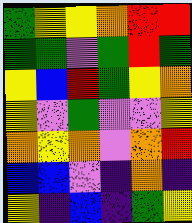[["green", "yellow", "yellow", "orange", "red", "red"], ["green", "green", "violet", "green", "red", "green"], ["yellow", "blue", "red", "green", "yellow", "orange"], ["yellow", "violet", "green", "violet", "violet", "yellow"], ["orange", "yellow", "orange", "violet", "orange", "red"], ["blue", "blue", "violet", "indigo", "orange", "indigo"], ["yellow", "indigo", "blue", "indigo", "green", "yellow"]]